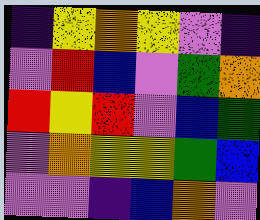[["indigo", "yellow", "orange", "yellow", "violet", "indigo"], ["violet", "red", "blue", "violet", "green", "orange"], ["red", "yellow", "red", "violet", "blue", "green"], ["violet", "orange", "yellow", "yellow", "green", "blue"], ["violet", "violet", "indigo", "blue", "orange", "violet"]]